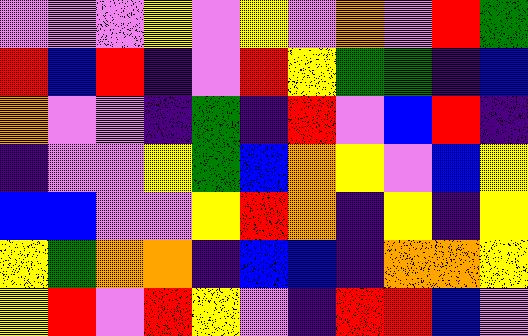[["violet", "violet", "violet", "yellow", "violet", "yellow", "violet", "orange", "violet", "red", "green"], ["red", "blue", "red", "indigo", "violet", "red", "yellow", "green", "green", "indigo", "blue"], ["orange", "violet", "violet", "indigo", "green", "indigo", "red", "violet", "blue", "red", "indigo"], ["indigo", "violet", "violet", "yellow", "green", "blue", "orange", "yellow", "violet", "blue", "yellow"], ["blue", "blue", "violet", "violet", "yellow", "red", "orange", "indigo", "yellow", "indigo", "yellow"], ["yellow", "green", "orange", "orange", "indigo", "blue", "blue", "indigo", "orange", "orange", "yellow"], ["yellow", "red", "violet", "red", "yellow", "violet", "indigo", "red", "red", "blue", "violet"]]